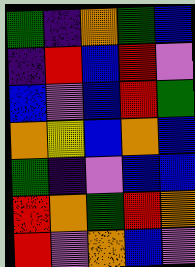[["green", "indigo", "orange", "green", "blue"], ["indigo", "red", "blue", "red", "violet"], ["blue", "violet", "blue", "red", "green"], ["orange", "yellow", "blue", "orange", "blue"], ["green", "indigo", "violet", "blue", "blue"], ["red", "orange", "green", "red", "orange"], ["red", "violet", "orange", "blue", "violet"]]